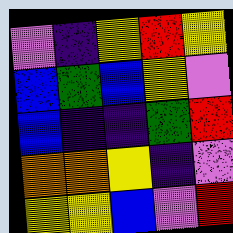[["violet", "indigo", "yellow", "red", "yellow"], ["blue", "green", "blue", "yellow", "violet"], ["blue", "indigo", "indigo", "green", "red"], ["orange", "orange", "yellow", "indigo", "violet"], ["yellow", "yellow", "blue", "violet", "red"]]